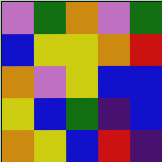[["violet", "green", "orange", "violet", "green"], ["blue", "yellow", "yellow", "orange", "red"], ["orange", "violet", "yellow", "blue", "blue"], ["yellow", "blue", "green", "indigo", "blue"], ["orange", "yellow", "blue", "red", "indigo"]]